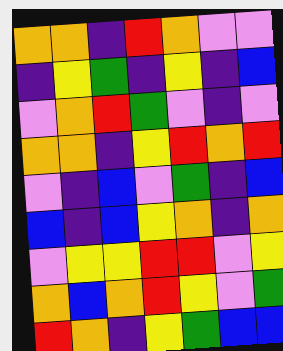[["orange", "orange", "indigo", "red", "orange", "violet", "violet"], ["indigo", "yellow", "green", "indigo", "yellow", "indigo", "blue"], ["violet", "orange", "red", "green", "violet", "indigo", "violet"], ["orange", "orange", "indigo", "yellow", "red", "orange", "red"], ["violet", "indigo", "blue", "violet", "green", "indigo", "blue"], ["blue", "indigo", "blue", "yellow", "orange", "indigo", "orange"], ["violet", "yellow", "yellow", "red", "red", "violet", "yellow"], ["orange", "blue", "orange", "red", "yellow", "violet", "green"], ["red", "orange", "indigo", "yellow", "green", "blue", "blue"]]